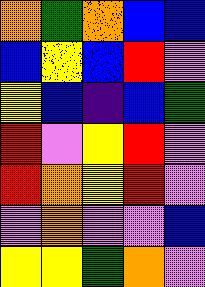[["orange", "green", "orange", "blue", "blue"], ["blue", "yellow", "blue", "red", "violet"], ["yellow", "blue", "indigo", "blue", "green"], ["red", "violet", "yellow", "red", "violet"], ["red", "orange", "yellow", "red", "violet"], ["violet", "orange", "violet", "violet", "blue"], ["yellow", "yellow", "green", "orange", "violet"]]